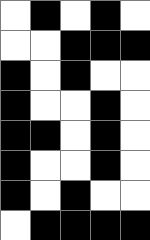[["white", "black", "white", "black", "white"], ["white", "white", "black", "black", "black"], ["black", "white", "black", "white", "white"], ["black", "white", "white", "black", "white"], ["black", "black", "white", "black", "white"], ["black", "white", "white", "black", "white"], ["black", "white", "black", "white", "white"], ["white", "black", "black", "black", "black"]]